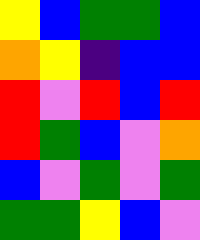[["yellow", "blue", "green", "green", "blue"], ["orange", "yellow", "indigo", "blue", "blue"], ["red", "violet", "red", "blue", "red"], ["red", "green", "blue", "violet", "orange"], ["blue", "violet", "green", "violet", "green"], ["green", "green", "yellow", "blue", "violet"]]